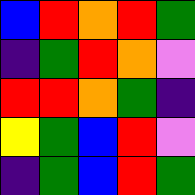[["blue", "red", "orange", "red", "green"], ["indigo", "green", "red", "orange", "violet"], ["red", "red", "orange", "green", "indigo"], ["yellow", "green", "blue", "red", "violet"], ["indigo", "green", "blue", "red", "green"]]